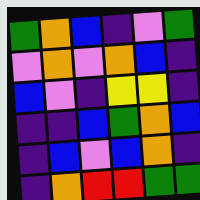[["green", "orange", "blue", "indigo", "violet", "green"], ["violet", "orange", "violet", "orange", "blue", "indigo"], ["blue", "violet", "indigo", "yellow", "yellow", "indigo"], ["indigo", "indigo", "blue", "green", "orange", "blue"], ["indigo", "blue", "violet", "blue", "orange", "indigo"], ["indigo", "orange", "red", "red", "green", "green"]]